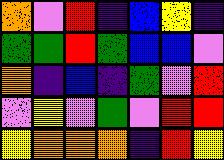[["orange", "violet", "red", "indigo", "blue", "yellow", "indigo"], ["green", "green", "red", "green", "blue", "blue", "violet"], ["orange", "indigo", "blue", "indigo", "green", "violet", "red"], ["violet", "yellow", "violet", "green", "violet", "red", "red"], ["yellow", "orange", "orange", "orange", "indigo", "red", "yellow"]]